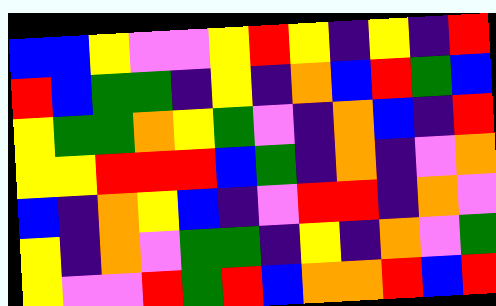[["blue", "blue", "yellow", "violet", "violet", "yellow", "red", "yellow", "indigo", "yellow", "indigo", "red"], ["red", "blue", "green", "green", "indigo", "yellow", "indigo", "orange", "blue", "red", "green", "blue"], ["yellow", "green", "green", "orange", "yellow", "green", "violet", "indigo", "orange", "blue", "indigo", "red"], ["yellow", "yellow", "red", "red", "red", "blue", "green", "indigo", "orange", "indigo", "violet", "orange"], ["blue", "indigo", "orange", "yellow", "blue", "indigo", "violet", "red", "red", "indigo", "orange", "violet"], ["yellow", "indigo", "orange", "violet", "green", "green", "indigo", "yellow", "indigo", "orange", "violet", "green"], ["yellow", "violet", "violet", "red", "green", "red", "blue", "orange", "orange", "red", "blue", "red"]]